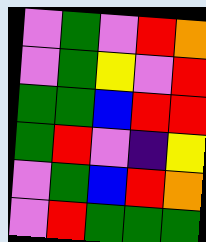[["violet", "green", "violet", "red", "orange"], ["violet", "green", "yellow", "violet", "red"], ["green", "green", "blue", "red", "red"], ["green", "red", "violet", "indigo", "yellow"], ["violet", "green", "blue", "red", "orange"], ["violet", "red", "green", "green", "green"]]